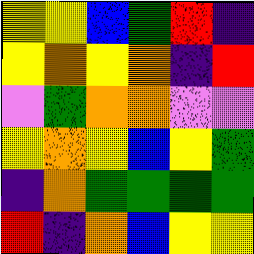[["yellow", "yellow", "blue", "green", "red", "indigo"], ["yellow", "orange", "yellow", "orange", "indigo", "red"], ["violet", "green", "orange", "orange", "violet", "violet"], ["yellow", "orange", "yellow", "blue", "yellow", "green"], ["indigo", "orange", "green", "green", "green", "green"], ["red", "indigo", "orange", "blue", "yellow", "yellow"]]